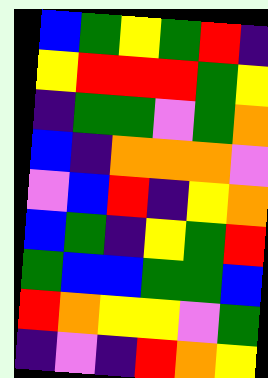[["blue", "green", "yellow", "green", "red", "indigo"], ["yellow", "red", "red", "red", "green", "yellow"], ["indigo", "green", "green", "violet", "green", "orange"], ["blue", "indigo", "orange", "orange", "orange", "violet"], ["violet", "blue", "red", "indigo", "yellow", "orange"], ["blue", "green", "indigo", "yellow", "green", "red"], ["green", "blue", "blue", "green", "green", "blue"], ["red", "orange", "yellow", "yellow", "violet", "green"], ["indigo", "violet", "indigo", "red", "orange", "yellow"]]